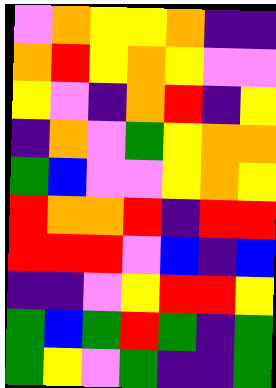[["violet", "orange", "yellow", "yellow", "orange", "indigo", "indigo"], ["orange", "red", "yellow", "orange", "yellow", "violet", "violet"], ["yellow", "violet", "indigo", "orange", "red", "indigo", "yellow"], ["indigo", "orange", "violet", "green", "yellow", "orange", "orange"], ["green", "blue", "violet", "violet", "yellow", "orange", "yellow"], ["red", "orange", "orange", "red", "indigo", "red", "red"], ["red", "red", "red", "violet", "blue", "indigo", "blue"], ["indigo", "indigo", "violet", "yellow", "red", "red", "yellow"], ["green", "blue", "green", "red", "green", "indigo", "green"], ["green", "yellow", "violet", "green", "indigo", "indigo", "green"]]